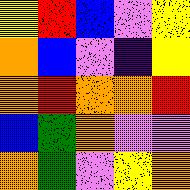[["yellow", "red", "blue", "violet", "yellow"], ["orange", "blue", "violet", "indigo", "yellow"], ["orange", "red", "orange", "orange", "red"], ["blue", "green", "orange", "violet", "violet"], ["orange", "green", "violet", "yellow", "orange"]]